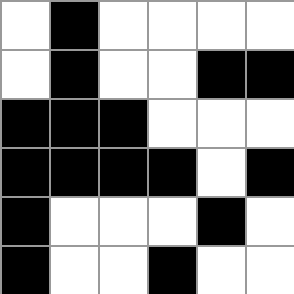[["white", "black", "white", "white", "white", "white"], ["white", "black", "white", "white", "black", "black"], ["black", "black", "black", "white", "white", "white"], ["black", "black", "black", "black", "white", "black"], ["black", "white", "white", "white", "black", "white"], ["black", "white", "white", "black", "white", "white"]]